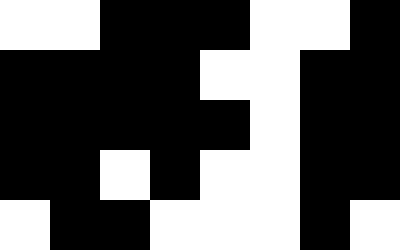[["white", "white", "black", "black", "black", "white", "white", "black"], ["black", "black", "black", "black", "white", "white", "black", "black"], ["black", "black", "black", "black", "black", "white", "black", "black"], ["black", "black", "white", "black", "white", "white", "black", "black"], ["white", "black", "black", "white", "white", "white", "black", "white"]]